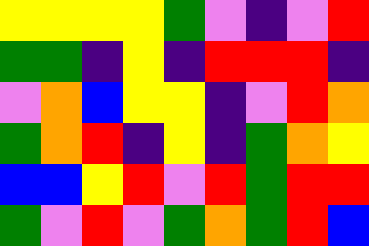[["yellow", "yellow", "yellow", "yellow", "green", "violet", "indigo", "violet", "red"], ["green", "green", "indigo", "yellow", "indigo", "red", "red", "red", "indigo"], ["violet", "orange", "blue", "yellow", "yellow", "indigo", "violet", "red", "orange"], ["green", "orange", "red", "indigo", "yellow", "indigo", "green", "orange", "yellow"], ["blue", "blue", "yellow", "red", "violet", "red", "green", "red", "red"], ["green", "violet", "red", "violet", "green", "orange", "green", "red", "blue"]]